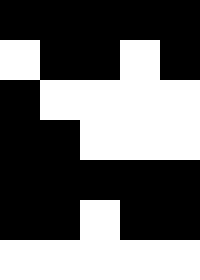[["black", "black", "black", "black", "black"], ["white", "black", "black", "white", "black"], ["black", "white", "white", "white", "white"], ["black", "black", "white", "white", "white"], ["black", "black", "black", "black", "black"], ["black", "black", "white", "black", "black"], ["white", "white", "white", "white", "white"]]